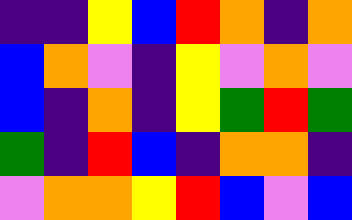[["indigo", "indigo", "yellow", "blue", "red", "orange", "indigo", "orange"], ["blue", "orange", "violet", "indigo", "yellow", "violet", "orange", "violet"], ["blue", "indigo", "orange", "indigo", "yellow", "green", "red", "green"], ["green", "indigo", "red", "blue", "indigo", "orange", "orange", "indigo"], ["violet", "orange", "orange", "yellow", "red", "blue", "violet", "blue"]]